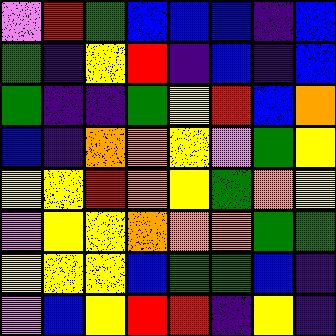[["violet", "red", "green", "blue", "blue", "blue", "indigo", "blue"], ["green", "indigo", "yellow", "red", "indigo", "blue", "indigo", "blue"], ["green", "indigo", "indigo", "green", "yellow", "red", "blue", "orange"], ["blue", "indigo", "orange", "orange", "yellow", "violet", "green", "yellow"], ["yellow", "yellow", "red", "orange", "yellow", "green", "orange", "yellow"], ["violet", "yellow", "yellow", "orange", "orange", "orange", "green", "green"], ["yellow", "yellow", "yellow", "blue", "green", "green", "blue", "indigo"], ["violet", "blue", "yellow", "red", "red", "indigo", "yellow", "indigo"]]